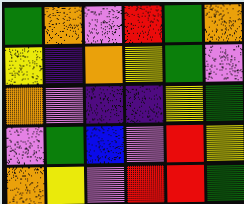[["green", "orange", "violet", "red", "green", "orange"], ["yellow", "indigo", "orange", "yellow", "green", "violet"], ["orange", "violet", "indigo", "indigo", "yellow", "green"], ["violet", "green", "blue", "violet", "red", "yellow"], ["orange", "yellow", "violet", "red", "red", "green"]]